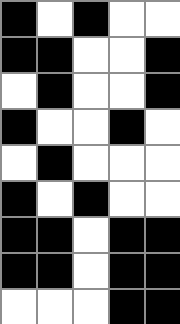[["black", "white", "black", "white", "white"], ["black", "black", "white", "white", "black"], ["white", "black", "white", "white", "black"], ["black", "white", "white", "black", "white"], ["white", "black", "white", "white", "white"], ["black", "white", "black", "white", "white"], ["black", "black", "white", "black", "black"], ["black", "black", "white", "black", "black"], ["white", "white", "white", "black", "black"]]